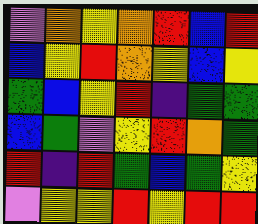[["violet", "orange", "yellow", "orange", "red", "blue", "red"], ["blue", "yellow", "red", "orange", "yellow", "blue", "yellow"], ["green", "blue", "yellow", "red", "indigo", "green", "green"], ["blue", "green", "violet", "yellow", "red", "orange", "green"], ["red", "indigo", "red", "green", "blue", "green", "yellow"], ["violet", "yellow", "yellow", "red", "yellow", "red", "red"]]